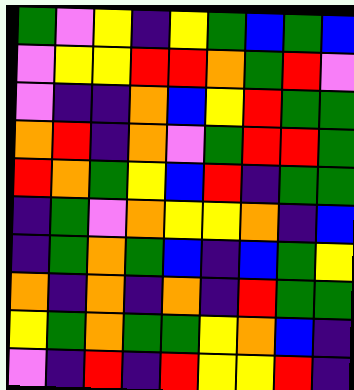[["green", "violet", "yellow", "indigo", "yellow", "green", "blue", "green", "blue"], ["violet", "yellow", "yellow", "red", "red", "orange", "green", "red", "violet"], ["violet", "indigo", "indigo", "orange", "blue", "yellow", "red", "green", "green"], ["orange", "red", "indigo", "orange", "violet", "green", "red", "red", "green"], ["red", "orange", "green", "yellow", "blue", "red", "indigo", "green", "green"], ["indigo", "green", "violet", "orange", "yellow", "yellow", "orange", "indigo", "blue"], ["indigo", "green", "orange", "green", "blue", "indigo", "blue", "green", "yellow"], ["orange", "indigo", "orange", "indigo", "orange", "indigo", "red", "green", "green"], ["yellow", "green", "orange", "green", "green", "yellow", "orange", "blue", "indigo"], ["violet", "indigo", "red", "indigo", "red", "yellow", "yellow", "red", "indigo"]]